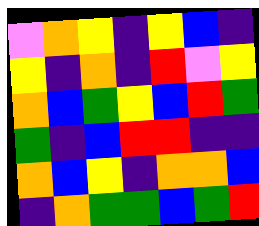[["violet", "orange", "yellow", "indigo", "yellow", "blue", "indigo"], ["yellow", "indigo", "orange", "indigo", "red", "violet", "yellow"], ["orange", "blue", "green", "yellow", "blue", "red", "green"], ["green", "indigo", "blue", "red", "red", "indigo", "indigo"], ["orange", "blue", "yellow", "indigo", "orange", "orange", "blue"], ["indigo", "orange", "green", "green", "blue", "green", "red"]]